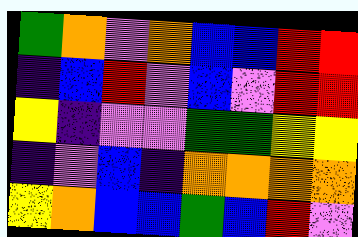[["green", "orange", "violet", "orange", "blue", "blue", "red", "red"], ["indigo", "blue", "red", "violet", "blue", "violet", "red", "red"], ["yellow", "indigo", "violet", "violet", "green", "green", "yellow", "yellow"], ["indigo", "violet", "blue", "indigo", "orange", "orange", "orange", "orange"], ["yellow", "orange", "blue", "blue", "green", "blue", "red", "violet"]]